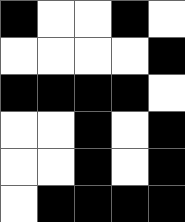[["black", "white", "white", "black", "white"], ["white", "white", "white", "white", "black"], ["black", "black", "black", "black", "white"], ["white", "white", "black", "white", "black"], ["white", "white", "black", "white", "black"], ["white", "black", "black", "black", "black"]]